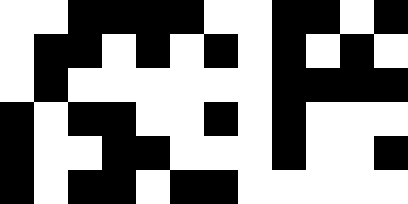[["white", "white", "black", "black", "black", "black", "white", "white", "black", "black", "white", "black"], ["white", "black", "black", "white", "black", "white", "black", "white", "black", "white", "black", "white"], ["white", "black", "white", "white", "white", "white", "white", "white", "black", "black", "black", "black"], ["black", "white", "black", "black", "white", "white", "black", "white", "black", "white", "white", "white"], ["black", "white", "white", "black", "black", "white", "white", "white", "black", "white", "white", "black"], ["black", "white", "black", "black", "white", "black", "black", "white", "white", "white", "white", "white"]]